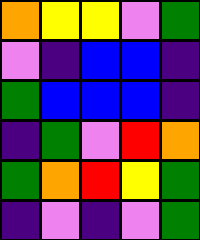[["orange", "yellow", "yellow", "violet", "green"], ["violet", "indigo", "blue", "blue", "indigo"], ["green", "blue", "blue", "blue", "indigo"], ["indigo", "green", "violet", "red", "orange"], ["green", "orange", "red", "yellow", "green"], ["indigo", "violet", "indigo", "violet", "green"]]